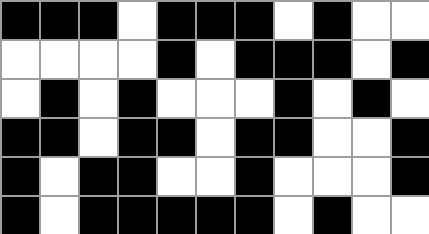[["black", "black", "black", "white", "black", "black", "black", "white", "black", "white", "white"], ["white", "white", "white", "white", "black", "white", "black", "black", "black", "white", "black"], ["white", "black", "white", "black", "white", "white", "white", "black", "white", "black", "white"], ["black", "black", "white", "black", "black", "white", "black", "black", "white", "white", "black"], ["black", "white", "black", "black", "white", "white", "black", "white", "white", "white", "black"], ["black", "white", "black", "black", "black", "black", "black", "white", "black", "white", "white"]]